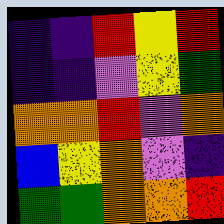[["indigo", "indigo", "red", "yellow", "red"], ["indigo", "indigo", "violet", "yellow", "green"], ["orange", "orange", "red", "violet", "orange"], ["blue", "yellow", "orange", "violet", "indigo"], ["green", "green", "orange", "orange", "red"]]